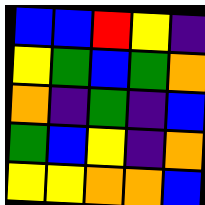[["blue", "blue", "red", "yellow", "indigo"], ["yellow", "green", "blue", "green", "orange"], ["orange", "indigo", "green", "indigo", "blue"], ["green", "blue", "yellow", "indigo", "orange"], ["yellow", "yellow", "orange", "orange", "blue"]]